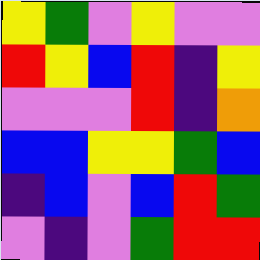[["yellow", "green", "violet", "yellow", "violet", "violet"], ["red", "yellow", "blue", "red", "indigo", "yellow"], ["violet", "violet", "violet", "red", "indigo", "orange"], ["blue", "blue", "yellow", "yellow", "green", "blue"], ["indigo", "blue", "violet", "blue", "red", "green"], ["violet", "indigo", "violet", "green", "red", "red"]]